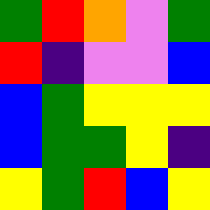[["green", "red", "orange", "violet", "green"], ["red", "indigo", "violet", "violet", "blue"], ["blue", "green", "yellow", "yellow", "yellow"], ["blue", "green", "green", "yellow", "indigo"], ["yellow", "green", "red", "blue", "yellow"]]